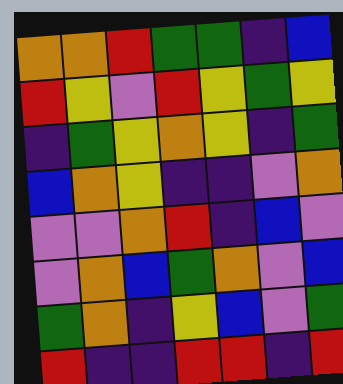[["orange", "orange", "red", "green", "green", "indigo", "blue"], ["red", "yellow", "violet", "red", "yellow", "green", "yellow"], ["indigo", "green", "yellow", "orange", "yellow", "indigo", "green"], ["blue", "orange", "yellow", "indigo", "indigo", "violet", "orange"], ["violet", "violet", "orange", "red", "indigo", "blue", "violet"], ["violet", "orange", "blue", "green", "orange", "violet", "blue"], ["green", "orange", "indigo", "yellow", "blue", "violet", "green"], ["red", "indigo", "indigo", "red", "red", "indigo", "red"]]